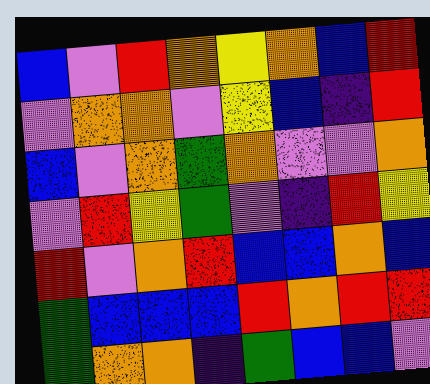[["blue", "violet", "red", "orange", "yellow", "orange", "blue", "red"], ["violet", "orange", "orange", "violet", "yellow", "blue", "indigo", "red"], ["blue", "violet", "orange", "green", "orange", "violet", "violet", "orange"], ["violet", "red", "yellow", "green", "violet", "indigo", "red", "yellow"], ["red", "violet", "orange", "red", "blue", "blue", "orange", "blue"], ["green", "blue", "blue", "blue", "red", "orange", "red", "red"], ["green", "orange", "orange", "indigo", "green", "blue", "blue", "violet"]]